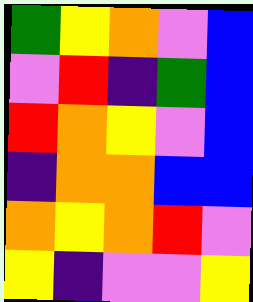[["green", "yellow", "orange", "violet", "blue"], ["violet", "red", "indigo", "green", "blue"], ["red", "orange", "yellow", "violet", "blue"], ["indigo", "orange", "orange", "blue", "blue"], ["orange", "yellow", "orange", "red", "violet"], ["yellow", "indigo", "violet", "violet", "yellow"]]